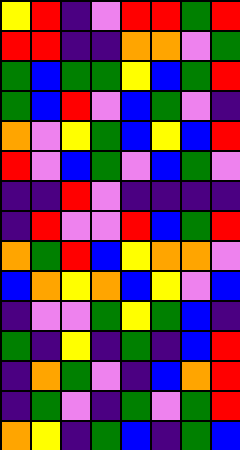[["yellow", "red", "indigo", "violet", "red", "red", "green", "red"], ["red", "red", "indigo", "indigo", "orange", "orange", "violet", "green"], ["green", "blue", "green", "green", "yellow", "blue", "green", "red"], ["green", "blue", "red", "violet", "blue", "green", "violet", "indigo"], ["orange", "violet", "yellow", "green", "blue", "yellow", "blue", "red"], ["red", "violet", "blue", "green", "violet", "blue", "green", "violet"], ["indigo", "indigo", "red", "violet", "indigo", "indigo", "indigo", "indigo"], ["indigo", "red", "violet", "violet", "red", "blue", "green", "red"], ["orange", "green", "red", "blue", "yellow", "orange", "orange", "violet"], ["blue", "orange", "yellow", "orange", "blue", "yellow", "violet", "blue"], ["indigo", "violet", "violet", "green", "yellow", "green", "blue", "indigo"], ["green", "indigo", "yellow", "indigo", "green", "indigo", "blue", "red"], ["indigo", "orange", "green", "violet", "indigo", "blue", "orange", "red"], ["indigo", "green", "violet", "indigo", "green", "violet", "green", "red"], ["orange", "yellow", "indigo", "green", "blue", "indigo", "green", "blue"]]